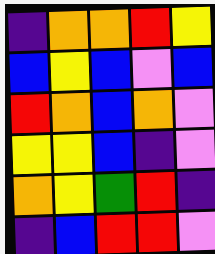[["indigo", "orange", "orange", "red", "yellow"], ["blue", "yellow", "blue", "violet", "blue"], ["red", "orange", "blue", "orange", "violet"], ["yellow", "yellow", "blue", "indigo", "violet"], ["orange", "yellow", "green", "red", "indigo"], ["indigo", "blue", "red", "red", "violet"]]